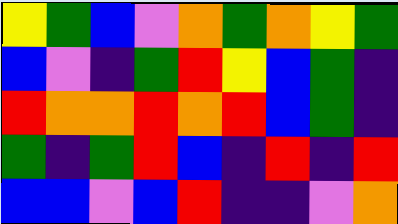[["yellow", "green", "blue", "violet", "orange", "green", "orange", "yellow", "green"], ["blue", "violet", "indigo", "green", "red", "yellow", "blue", "green", "indigo"], ["red", "orange", "orange", "red", "orange", "red", "blue", "green", "indigo"], ["green", "indigo", "green", "red", "blue", "indigo", "red", "indigo", "red"], ["blue", "blue", "violet", "blue", "red", "indigo", "indigo", "violet", "orange"]]